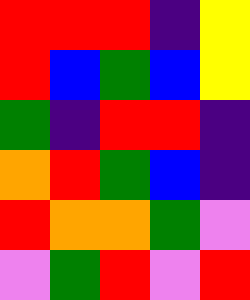[["red", "red", "red", "indigo", "yellow"], ["red", "blue", "green", "blue", "yellow"], ["green", "indigo", "red", "red", "indigo"], ["orange", "red", "green", "blue", "indigo"], ["red", "orange", "orange", "green", "violet"], ["violet", "green", "red", "violet", "red"]]